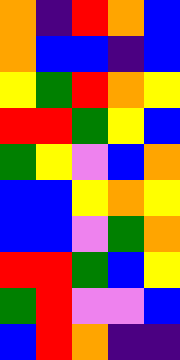[["orange", "indigo", "red", "orange", "blue"], ["orange", "blue", "blue", "indigo", "blue"], ["yellow", "green", "red", "orange", "yellow"], ["red", "red", "green", "yellow", "blue"], ["green", "yellow", "violet", "blue", "orange"], ["blue", "blue", "yellow", "orange", "yellow"], ["blue", "blue", "violet", "green", "orange"], ["red", "red", "green", "blue", "yellow"], ["green", "red", "violet", "violet", "blue"], ["blue", "red", "orange", "indigo", "indigo"]]